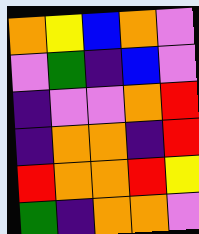[["orange", "yellow", "blue", "orange", "violet"], ["violet", "green", "indigo", "blue", "violet"], ["indigo", "violet", "violet", "orange", "red"], ["indigo", "orange", "orange", "indigo", "red"], ["red", "orange", "orange", "red", "yellow"], ["green", "indigo", "orange", "orange", "violet"]]